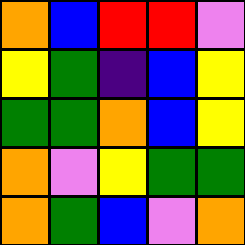[["orange", "blue", "red", "red", "violet"], ["yellow", "green", "indigo", "blue", "yellow"], ["green", "green", "orange", "blue", "yellow"], ["orange", "violet", "yellow", "green", "green"], ["orange", "green", "blue", "violet", "orange"]]